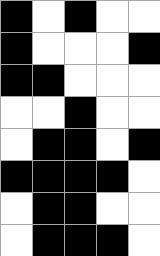[["black", "white", "black", "white", "white"], ["black", "white", "white", "white", "black"], ["black", "black", "white", "white", "white"], ["white", "white", "black", "white", "white"], ["white", "black", "black", "white", "black"], ["black", "black", "black", "black", "white"], ["white", "black", "black", "white", "white"], ["white", "black", "black", "black", "white"]]